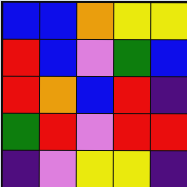[["blue", "blue", "orange", "yellow", "yellow"], ["red", "blue", "violet", "green", "blue"], ["red", "orange", "blue", "red", "indigo"], ["green", "red", "violet", "red", "red"], ["indigo", "violet", "yellow", "yellow", "indigo"]]